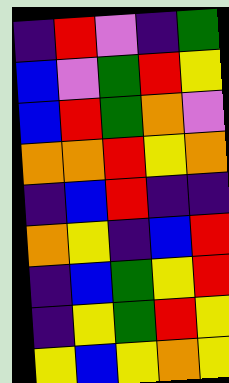[["indigo", "red", "violet", "indigo", "green"], ["blue", "violet", "green", "red", "yellow"], ["blue", "red", "green", "orange", "violet"], ["orange", "orange", "red", "yellow", "orange"], ["indigo", "blue", "red", "indigo", "indigo"], ["orange", "yellow", "indigo", "blue", "red"], ["indigo", "blue", "green", "yellow", "red"], ["indigo", "yellow", "green", "red", "yellow"], ["yellow", "blue", "yellow", "orange", "yellow"]]